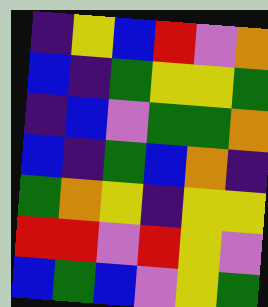[["indigo", "yellow", "blue", "red", "violet", "orange"], ["blue", "indigo", "green", "yellow", "yellow", "green"], ["indigo", "blue", "violet", "green", "green", "orange"], ["blue", "indigo", "green", "blue", "orange", "indigo"], ["green", "orange", "yellow", "indigo", "yellow", "yellow"], ["red", "red", "violet", "red", "yellow", "violet"], ["blue", "green", "blue", "violet", "yellow", "green"]]